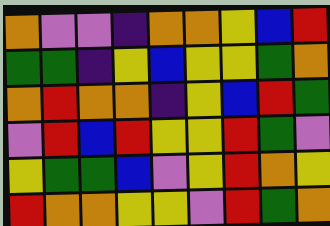[["orange", "violet", "violet", "indigo", "orange", "orange", "yellow", "blue", "red"], ["green", "green", "indigo", "yellow", "blue", "yellow", "yellow", "green", "orange"], ["orange", "red", "orange", "orange", "indigo", "yellow", "blue", "red", "green"], ["violet", "red", "blue", "red", "yellow", "yellow", "red", "green", "violet"], ["yellow", "green", "green", "blue", "violet", "yellow", "red", "orange", "yellow"], ["red", "orange", "orange", "yellow", "yellow", "violet", "red", "green", "orange"]]